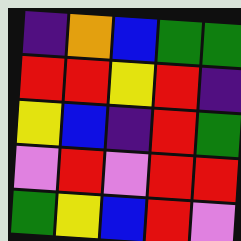[["indigo", "orange", "blue", "green", "green"], ["red", "red", "yellow", "red", "indigo"], ["yellow", "blue", "indigo", "red", "green"], ["violet", "red", "violet", "red", "red"], ["green", "yellow", "blue", "red", "violet"]]